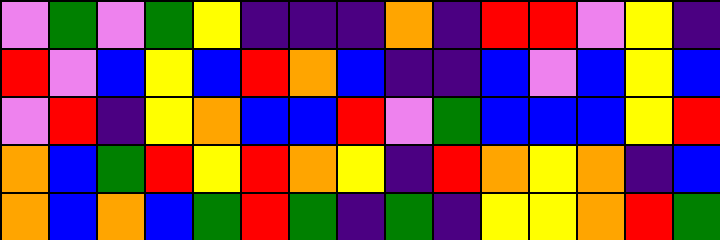[["violet", "green", "violet", "green", "yellow", "indigo", "indigo", "indigo", "orange", "indigo", "red", "red", "violet", "yellow", "indigo"], ["red", "violet", "blue", "yellow", "blue", "red", "orange", "blue", "indigo", "indigo", "blue", "violet", "blue", "yellow", "blue"], ["violet", "red", "indigo", "yellow", "orange", "blue", "blue", "red", "violet", "green", "blue", "blue", "blue", "yellow", "red"], ["orange", "blue", "green", "red", "yellow", "red", "orange", "yellow", "indigo", "red", "orange", "yellow", "orange", "indigo", "blue"], ["orange", "blue", "orange", "blue", "green", "red", "green", "indigo", "green", "indigo", "yellow", "yellow", "orange", "red", "green"]]